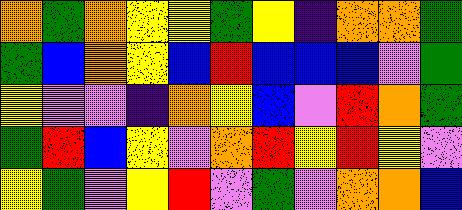[["orange", "green", "orange", "yellow", "yellow", "green", "yellow", "indigo", "orange", "orange", "green"], ["green", "blue", "orange", "yellow", "blue", "red", "blue", "blue", "blue", "violet", "green"], ["yellow", "violet", "violet", "indigo", "orange", "yellow", "blue", "violet", "red", "orange", "green"], ["green", "red", "blue", "yellow", "violet", "orange", "red", "yellow", "red", "yellow", "violet"], ["yellow", "green", "violet", "yellow", "red", "violet", "green", "violet", "orange", "orange", "blue"]]